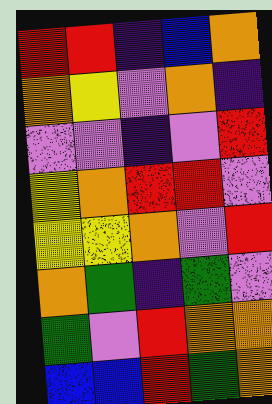[["red", "red", "indigo", "blue", "orange"], ["orange", "yellow", "violet", "orange", "indigo"], ["violet", "violet", "indigo", "violet", "red"], ["yellow", "orange", "red", "red", "violet"], ["yellow", "yellow", "orange", "violet", "red"], ["orange", "green", "indigo", "green", "violet"], ["green", "violet", "red", "orange", "orange"], ["blue", "blue", "red", "green", "orange"]]